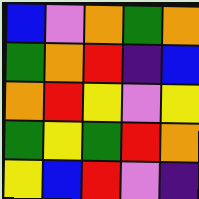[["blue", "violet", "orange", "green", "orange"], ["green", "orange", "red", "indigo", "blue"], ["orange", "red", "yellow", "violet", "yellow"], ["green", "yellow", "green", "red", "orange"], ["yellow", "blue", "red", "violet", "indigo"]]